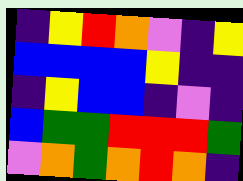[["indigo", "yellow", "red", "orange", "violet", "indigo", "yellow"], ["blue", "blue", "blue", "blue", "yellow", "indigo", "indigo"], ["indigo", "yellow", "blue", "blue", "indigo", "violet", "indigo"], ["blue", "green", "green", "red", "red", "red", "green"], ["violet", "orange", "green", "orange", "red", "orange", "indigo"]]